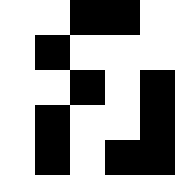[["white", "white", "black", "black", "white"], ["white", "black", "white", "white", "white"], ["white", "white", "black", "white", "black"], ["white", "black", "white", "white", "black"], ["white", "black", "white", "black", "black"]]